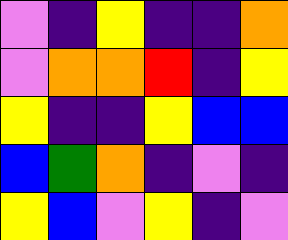[["violet", "indigo", "yellow", "indigo", "indigo", "orange"], ["violet", "orange", "orange", "red", "indigo", "yellow"], ["yellow", "indigo", "indigo", "yellow", "blue", "blue"], ["blue", "green", "orange", "indigo", "violet", "indigo"], ["yellow", "blue", "violet", "yellow", "indigo", "violet"]]